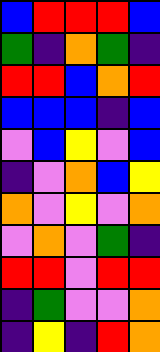[["blue", "red", "red", "red", "blue"], ["green", "indigo", "orange", "green", "indigo"], ["red", "red", "blue", "orange", "red"], ["blue", "blue", "blue", "indigo", "blue"], ["violet", "blue", "yellow", "violet", "blue"], ["indigo", "violet", "orange", "blue", "yellow"], ["orange", "violet", "yellow", "violet", "orange"], ["violet", "orange", "violet", "green", "indigo"], ["red", "red", "violet", "red", "red"], ["indigo", "green", "violet", "violet", "orange"], ["indigo", "yellow", "indigo", "red", "orange"]]